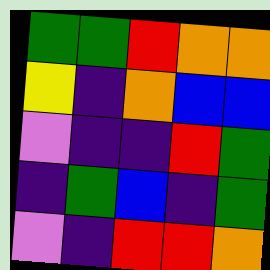[["green", "green", "red", "orange", "orange"], ["yellow", "indigo", "orange", "blue", "blue"], ["violet", "indigo", "indigo", "red", "green"], ["indigo", "green", "blue", "indigo", "green"], ["violet", "indigo", "red", "red", "orange"]]